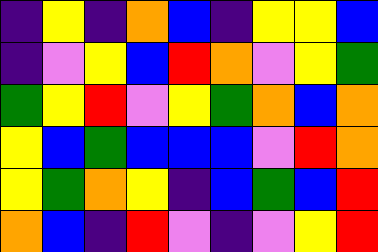[["indigo", "yellow", "indigo", "orange", "blue", "indigo", "yellow", "yellow", "blue"], ["indigo", "violet", "yellow", "blue", "red", "orange", "violet", "yellow", "green"], ["green", "yellow", "red", "violet", "yellow", "green", "orange", "blue", "orange"], ["yellow", "blue", "green", "blue", "blue", "blue", "violet", "red", "orange"], ["yellow", "green", "orange", "yellow", "indigo", "blue", "green", "blue", "red"], ["orange", "blue", "indigo", "red", "violet", "indigo", "violet", "yellow", "red"]]